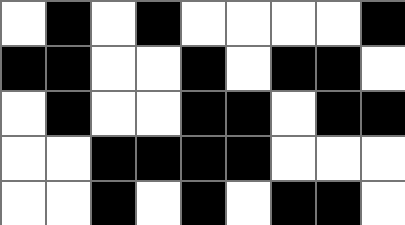[["white", "black", "white", "black", "white", "white", "white", "white", "black"], ["black", "black", "white", "white", "black", "white", "black", "black", "white"], ["white", "black", "white", "white", "black", "black", "white", "black", "black"], ["white", "white", "black", "black", "black", "black", "white", "white", "white"], ["white", "white", "black", "white", "black", "white", "black", "black", "white"]]